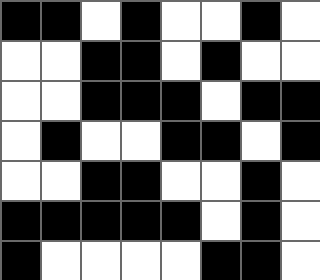[["black", "black", "white", "black", "white", "white", "black", "white"], ["white", "white", "black", "black", "white", "black", "white", "white"], ["white", "white", "black", "black", "black", "white", "black", "black"], ["white", "black", "white", "white", "black", "black", "white", "black"], ["white", "white", "black", "black", "white", "white", "black", "white"], ["black", "black", "black", "black", "black", "white", "black", "white"], ["black", "white", "white", "white", "white", "black", "black", "white"]]